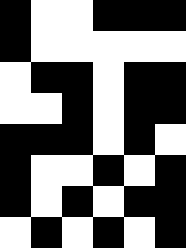[["black", "white", "white", "black", "black", "black"], ["black", "white", "white", "white", "white", "white"], ["white", "black", "black", "white", "black", "black"], ["white", "white", "black", "white", "black", "black"], ["black", "black", "black", "white", "black", "white"], ["black", "white", "white", "black", "white", "black"], ["black", "white", "black", "white", "black", "black"], ["white", "black", "white", "black", "white", "black"]]